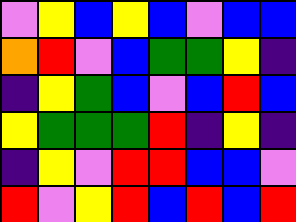[["violet", "yellow", "blue", "yellow", "blue", "violet", "blue", "blue"], ["orange", "red", "violet", "blue", "green", "green", "yellow", "indigo"], ["indigo", "yellow", "green", "blue", "violet", "blue", "red", "blue"], ["yellow", "green", "green", "green", "red", "indigo", "yellow", "indigo"], ["indigo", "yellow", "violet", "red", "red", "blue", "blue", "violet"], ["red", "violet", "yellow", "red", "blue", "red", "blue", "red"]]